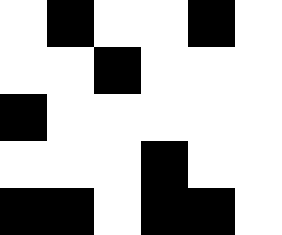[["white", "black", "white", "white", "black", "white"], ["white", "white", "black", "white", "white", "white"], ["black", "white", "white", "white", "white", "white"], ["white", "white", "white", "black", "white", "white"], ["black", "black", "white", "black", "black", "white"]]